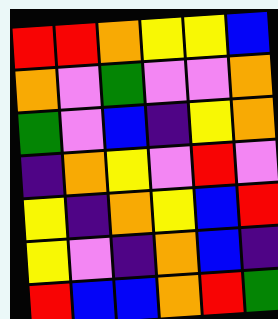[["red", "red", "orange", "yellow", "yellow", "blue"], ["orange", "violet", "green", "violet", "violet", "orange"], ["green", "violet", "blue", "indigo", "yellow", "orange"], ["indigo", "orange", "yellow", "violet", "red", "violet"], ["yellow", "indigo", "orange", "yellow", "blue", "red"], ["yellow", "violet", "indigo", "orange", "blue", "indigo"], ["red", "blue", "blue", "orange", "red", "green"]]